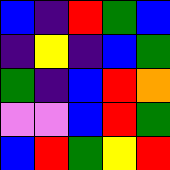[["blue", "indigo", "red", "green", "blue"], ["indigo", "yellow", "indigo", "blue", "green"], ["green", "indigo", "blue", "red", "orange"], ["violet", "violet", "blue", "red", "green"], ["blue", "red", "green", "yellow", "red"]]